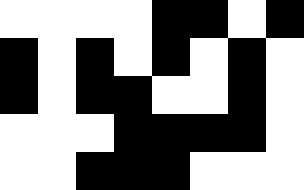[["white", "white", "white", "white", "black", "black", "white", "black"], ["black", "white", "black", "white", "black", "white", "black", "white"], ["black", "white", "black", "black", "white", "white", "black", "white"], ["white", "white", "white", "black", "black", "black", "black", "white"], ["white", "white", "black", "black", "black", "white", "white", "white"]]